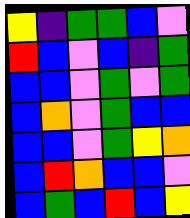[["yellow", "indigo", "green", "green", "blue", "violet"], ["red", "blue", "violet", "blue", "indigo", "green"], ["blue", "blue", "violet", "green", "violet", "green"], ["blue", "orange", "violet", "green", "blue", "blue"], ["blue", "blue", "violet", "green", "yellow", "orange"], ["blue", "red", "orange", "blue", "blue", "violet"], ["blue", "green", "blue", "red", "blue", "yellow"]]